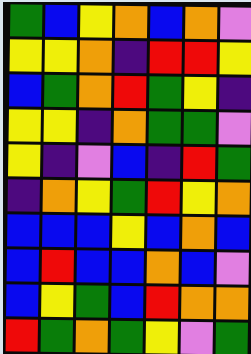[["green", "blue", "yellow", "orange", "blue", "orange", "violet"], ["yellow", "yellow", "orange", "indigo", "red", "red", "yellow"], ["blue", "green", "orange", "red", "green", "yellow", "indigo"], ["yellow", "yellow", "indigo", "orange", "green", "green", "violet"], ["yellow", "indigo", "violet", "blue", "indigo", "red", "green"], ["indigo", "orange", "yellow", "green", "red", "yellow", "orange"], ["blue", "blue", "blue", "yellow", "blue", "orange", "blue"], ["blue", "red", "blue", "blue", "orange", "blue", "violet"], ["blue", "yellow", "green", "blue", "red", "orange", "orange"], ["red", "green", "orange", "green", "yellow", "violet", "green"]]